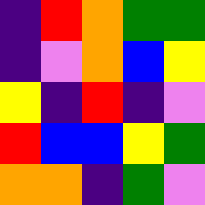[["indigo", "red", "orange", "green", "green"], ["indigo", "violet", "orange", "blue", "yellow"], ["yellow", "indigo", "red", "indigo", "violet"], ["red", "blue", "blue", "yellow", "green"], ["orange", "orange", "indigo", "green", "violet"]]